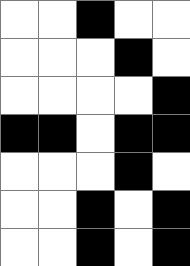[["white", "white", "black", "white", "white"], ["white", "white", "white", "black", "white"], ["white", "white", "white", "white", "black"], ["black", "black", "white", "black", "black"], ["white", "white", "white", "black", "white"], ["white", "white", "black", "white", "black"], ["white", "white", "black", "white", "black"]]